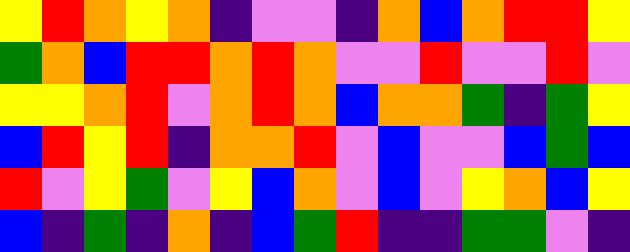[["yellow", "red", "orange", "yellow", "orange", "indigo", "violet", "violet", "indigo", "orange", "blue", "orange", "red", "red", "yellow"], ["green", "orange", "blue", "red", "red", "orange", "red", "orange", "violet", "violet", "red", "violet", "violet", "red", "violet"], ["yellow", "yellow", "orange", "red", "violet", "orange", "red", "orange", "blue", "orange", "orange", "green", "indigo", "green", "yellow"], ["blue", "red", "yellow", "red", "indigo", "orange", "orange", "red", "violet", "blue", "violet", "violet", "blue", "green", "blue"], ["red", "violet", "yellow", "green", "violet", "yellow", "blue", "orange", "violet", "blue", "violet", "yellow", "orange", "blue", "yellow"], ["blue", "indigo", "green", "indigo", "orange", "indigo", "blue", "green", "red", "indigo", "indigo", "green", "green", "violet", "indigo"]]